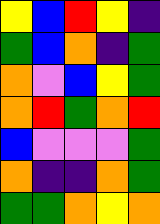[["yellow", "blue", "red", "yellow", "indigo"], ["green", "blue", "orange", "indigo", "green"], ["orange", "violet", "blue", "yellow", "green"], ["orange", "red", "green", "orange", "red"], ["blue", "violet", "violet", "violet", "green"], ["orange", "indigo", "indigo", "orange", "green"], ["green", "green", "orange", "yellow", "orange"]]